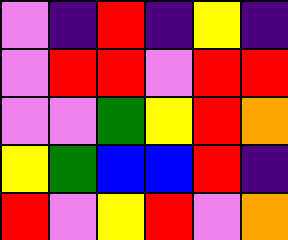[["violet", "indigo", "red", "indigo", "yellow", "indigo"], ["violet", "red", "red", "violet", "red", "red"], ["violet", "violet", "green", "yellow", "red", "orange"], ["yellow", "green", "blue", "blue", "red", "indigo"], ["red", "violet", "yellow", "red", "violet", "orange"]]